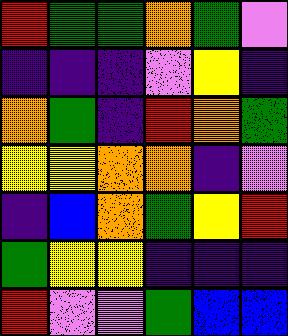[["red", "green", "green", "orange", "green", "violet"], ["indigo", "indigo", "indigo", "violet", "yellow", "indigo"], ["orange", "green", "indigo", "red", "orange", "green"], ["yellow", "yellow", "orange", "orange", "indigo", "violet"], ["indigo", "blue", "orange", "green", "yellow", "red"], ["green", "yellow", "yellow", "indigo", "indigo", "indigo"], ["red", "violet", "violet", "green", "blue", "blue"]]